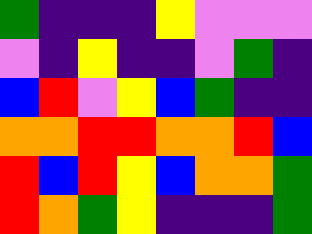[["green", "indigo", "indigo", "indigo", "yellow", "violet", "violet", "violet"], ["violet", "indigo", "yellow", "indigo", "indigo", "violet", "green", "indigo"], ["blue", "red", "violet", "yellow", "blue", "green", "indigo", "indigo"], ["orange", "orange", "red", "red", "orange", "orange", "red", "blue"], ["red", "blue", "red", "yellow", "blue", "orange", "orange", "green"], ["red", "orange", "green", "yellow", "indigo", "indigo", "indigo", "green"]]